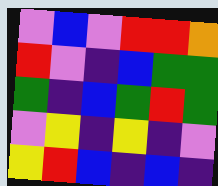[["violet", "blue", "violet", "red", "red", "orange"], ["red", "violet", "indigo", "blue", "green", "green"], ["green", "indigo", "blue", "green", "red", "green"], ["violet", "yellow", "indigo", "yellow", "indigo", "violet"], ["yellow", "red", "blue", "indigo", "blue", "indigo"]]